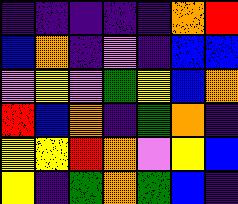[["indigo", "indigo", "indigo", "indigo", "indigo", "orange", "red"], ["blue", "orange", "indigo", "violet", "indigo", "blue", "blue"], ["violet", "yellow", "violet", "green", "yellow", "blue", "orange"], ["red", "blue", "orange", "indigo", "green", "orange", "indigo"], ["yellow", "yellow", "red", "orange", "violet", "yellow", "blue"], ["yellow", "indigo", "green", "orange", "green", "blue", "indigo"]]